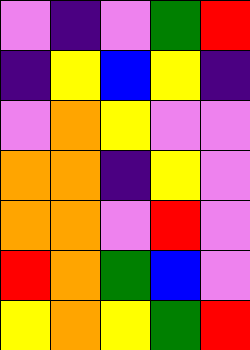[["violet", "indigo", "violet", "green", "red"], ["indigo", "yellow", "blue", "yellow", "indigo"], ["violet", "orange", "yellow", "violet", "violet"], ["orange", "orange", "indigo", "yellow", "violet"], ["orange", "orange", "violet", "red", "violet"], ["red", "orange", "green", "blue", "violet"], ["yellow", "orange", "yellow", "green", "red"]]